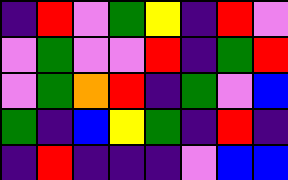[["indigo", "red", "violet", "green", "yellow", "indigo", "red", "violet"], ["violet", "green", "violet", "violet", "red", "indigo", "green", "red"], ["violet", "green", "orange", "red", "indigo", "green", "violet", "blue"], ["green", "indigo", "blue", "yellow", "green", "indigo", "red", "indigo"], ["indigo", "red", "indigo", "indigo", "indigo", "violet", "blue", "blue"]]